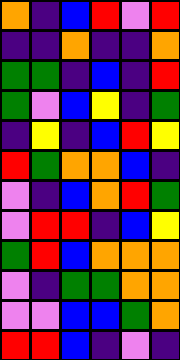[["orange", "indigo", "blue", "red", "violet", "red"], ["indigo", "indigo", "orange", "indigo", "indigo", "orange"], ["green", "green", "indigo", "blue", "indigo", "red"], ["green", "violet", "blue", "yellow", "indigo", "green"], ["indigo", "yellow", "indigo", "blue", "red", "yellow"], ["red", "green", "orange", "orange", "blue", "indigo"], ["violet", "indigo", "blue", "orange", "red", "green"], ["violet", "red", "red", "indigo", "blue", "yellow"], ["green", "red", "blue", "orange", "orange", "orange"], ["violet", "indigo", "green", "green", "orange", "orange"], ["violet", "violet", "blue", "blue", "green", "orange"], ["red", "red", "blue", "indigo", "violet", "indigo"]]